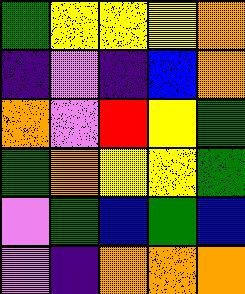[["green", "yellow", "yellow", "yellow", "orange"], ["indigo", "violet", "indigo", "blue", "orange"], ["orange", "violet", "red", "yellow", "green"], ["green", "orange", "yellow", "yellow", "green"], ["violet", "green", "blue", "green", "blue"], ["violet", "indigo", "orange", "orange", "orange"]]